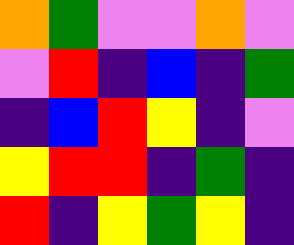[["orange", "green", "violet", "violet", "orange", "violet"], ["violet", "red", "indigo", "blue", "indigo", "green"], ["indigo", "blue", "red", "yellow", "indigo", "violet"], ["yellow", "red", "red", "indigo", "green", "indigo"], ["red", "indigo", "yellow", "green", "yellow", "indigo"]]